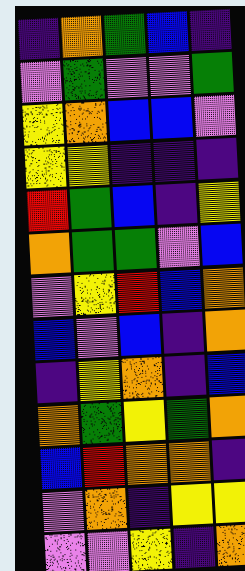[["indigo", "orange", "green", "blue", "indigo"], ["violet", "green", "violet", "violet", "green"], ["yellow", "orange", "blue", "blue", "violet"], ["yellow", "yellow", "indigo", "indigo", "indigo"], ["red", "green", "blue", "indigo", "yellow"], ["orange", "green", "green", "violet", "blue"], ["violet", "yellow", "red", "blue", "orange"], ["blue", "violet", "blue", "indigo", "orange"], ["indigo", "yellow", "orange", "indigo", "blue"], ["orange", "green", "yellow", "green", "orange"], ["blue", "red", "orange", "orange", "indigo"], ["violet", "orange", "indigo", "yellow", "yellow"], ["violet", "violet", "yellow", "indigo", "orange"]]